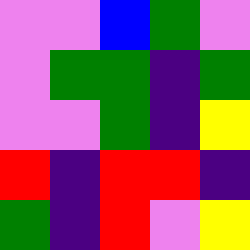[["violet", "violet", "blue", "green", "violet"], ["violet", "green", "green", "indigo", "green"], ["violet", "violet", "green", "indigo", "yellow"], ["red", "indigo", "red", "red", "indigo"], ["green", "indigo", "red", "violet", "yellow"]]